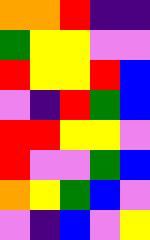[["orange", "orange", "red", "indigo", "indigo"], ["green", "yellow", "yellow", "violet", "violet"], ["red", "yellow", "yellow", "red", "blue"], ["violet", "indigo", "red", "green", "blue"], ["red", "red", "yellow", "yellow", "violet"], ["red", "violet", "violet", "green", "blue"], ["orange", "yellow", "green", "blue", "violet"], ["violet", "indigo", "blue", "violet", "yellow"]]